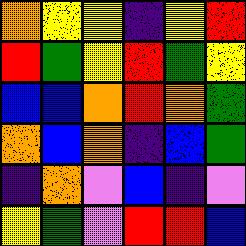[["orange", "yellow", "yellow", "indigo", "yellow", "red"], ["red", "green", "yellow", "red", "green", "yellow"], ["blue", "blue", "orange", "red", "orange", "green"], ["orange", "blue", "orange", "indigo", "blue", "green"], ["indigo", "orange", "violet", "blue", "indigo", "violet"], ["yellow", "green", "violet", "red", "red", "blue"]]